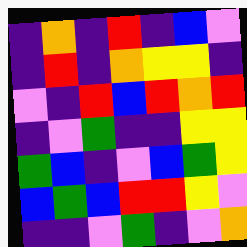[["indigo", "orange", "indigo", "red", "indigo", "blue", "violet"], ["indigo", "red", "indigo", "orange", "yellow", "yellow", "indigo"], ["violet", "indigo", "red", "blue", "red", "orange", "red"], ["indigo", "violet", "green", "indigo", "indigo", "yellow", "yellow"], ["green", "blue", "indigo", "violet", "blue", "green", "yellow"], ["blue", "green", "blue", "red", "red", "yellow", "violet"], ["indigo", "indigo", "violet", "green", "indigo", "violet", "orange"]]